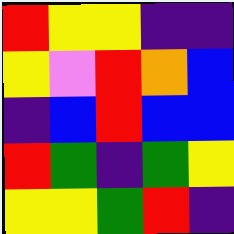[["red", "yellow", "yellow", "indigo", "indigo"], ["yellow", "violet", "red", "orange", "blue"], ["indigo", "blue", "red", "blue", "blue"], ["red", "green", "indigo", "green", "yellow"], ["yellow", "yellow", "green", "red", "indigo"]]